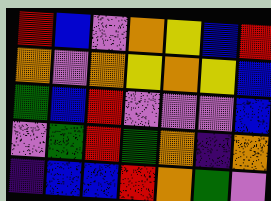[["red", "blue", "violet", "orange", "yellow", "blue", "red"], ["orange", "violet", "orange", "yellow", "orange", "yellow", "blue"], ["green", "blue", "red", "violet", "violet", "violet", "blue"], ["violet", "green", "red", "green", "orange", "indigo", "orange"], ["indigo", "blue", "blue", "red", "orange", "green", "violet"]]